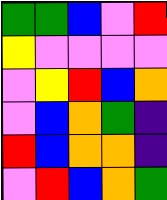[["green", "green", "blue", "violet", "red"], ["yellow", "violet", "violet", "violet", "violet"], ["violet", "yellow", "red", "blue", "orange"], ["violet", "blue", "orange", "green", "indigo"], ["red", "blue", "orange", "orange", "indigo"], ["violet", "red", "blue", "orange", "green"]]